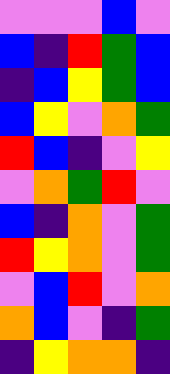[["violet", "violet", "violet", "blue", "violet"], ["blue", "indigo", "red", "green", "blue"], ["indigo", "blue", "yellow", "green", "blue"], ["blue", "yellow", "violet", "orange", "green"], ["red", "blue", "indigo", "violet", "yellow"], ["violet", "orange", "green", "red", "violet"], ["blue", "indigo", "orange", "violet", "green"], ["red", "yellow", "orange", "violet", "green"], ["violet", "blue", "red", "violet", "orange"], ["orange", "blue", "violet", "indigo", "green"], ["indigo", "yellow", "orange", "orange", "indigo"]]